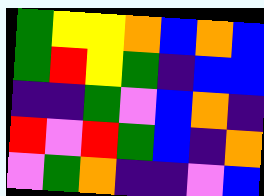[["green", "yellow", "yellow", "orange", "blue", "orange", "blue"], ["green", "red", "yellow", "green", "indigo", "blue", "blue"], ["indigo", "indigo", "green", "violet", "blue", "orange", "indigo"], ["red", "violet", "red", "green", "blue", "indigo", "orange"], ["violet", "green", "orange", "indigo", "indigo", "violet", "blue"]]